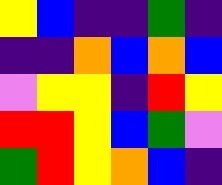[["yellow", "blue", "indigo", "indigo", "green", "indigo"], ["indigo", "indigo", "orange", "blue", "orange", "blue"], ["violet", "yellow", "yellow", "indigo", "red", "yellow"], ["red", "red", "yellow", "blue", "green", "violet"], ["green", "red", "yellow", "orange", "blue", "indigo"]]